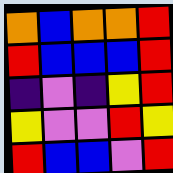[["orange", "blue", "orange", "orange", "red"], ["red", "blue", "blue", "blue", "red"], ["indigo", "violet", "indigo", "yellow", "red"], ["yellow", "violet", "violet", "red", "yellow"], ["red", "blue", "blue", "violet", "red"]]